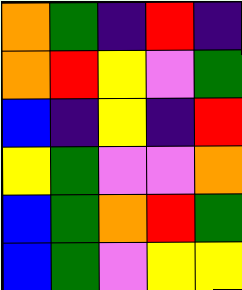[["orange", "green", "indigo", "red", "indigo"], ["orange", "red", "yellow", "violet", "green"], ["blue", "indigo", "yellow", "indigo", "red"], ["yellow", "green", "violet", "violet", "orange"], ["blue", "green", "orange", "red", "green"], ["blue", "green", "violet", "yellow", "yellow"]]